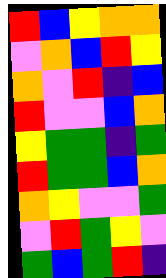[["red", "blue", "yellow", "orange", "orange"], ["violet", "orange", "blue", "red", "yellow"], ["orange", "violet", "red", "indigo", "blue"], ["red", "violet", "violet", "blue", "orange"], ["yellow", "green", "green", "indigo", "green"], ["red", "green", "green", "blue", "orange"], ["orange", "yellow", "violet", "violet", "green"], ["violet", "red", "green", "yellow", "violet"], ["green", "blue", "green", "red", "indigo"]]